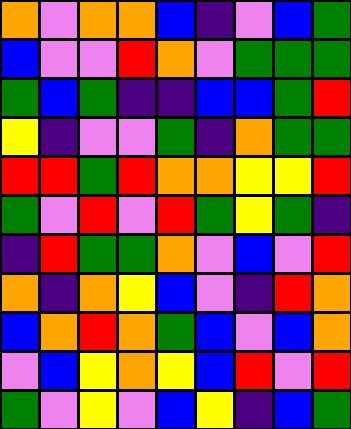[["orange", "violet", "orange", "orange", "blue", "indigo", "violet", "blue", "green"], ["blue", "violet", "violet", "red", "orange", "violet", "green", "green", "green"], ["green", "blue", "green", "indigo", "indigo", "blue", "blue", "green", "red"], ["yellow", "indigo", "violet", "violet", "green", "indigo", "orange", "green", "green"], ["red", "red", "green", "red", "orange", "orange", "yellow", "yellow", "red"], ["green", "violet", "red", "violet", "red", "green", "yellow", "green", "indigo"], ["indigo", "red", "green", "green", "orange", "violet", "blue", "violet", "red"], ["orange", "indigo", "orange", "yellow", "blue", "violet", "indigo", "red", "orange"], ["blue", "orange", "red", "orange", "green", "blue", "violet", "blue", "orange"], ["violet", "blue", "yellow", "orange", "yellow", "blue", "red", "violet", "red"], ["green", "violet", "yellow", "violet", "blue", "yellow", "indigo", "blue", "green"]]